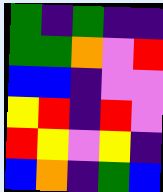[["green", "indigo", "green", "indigo", "indigo"], ["green", "green", "orange", "violet", "red"], ["blue", "blue", "indigo", "violet", "violet"], ["yellow", "red", "indigo", "red", "violet"], ["red", "yellow", "violet", "yellow", "indigo"], ["blue", "orange", "indigo", "green", "blue"]]